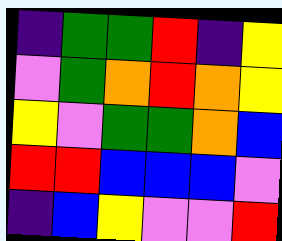[["indigo", "green", "green", "red", "indigo", "yellow"], ["violet", "green", "orange", "red", "orange", "yellow"], ["yellow", "violet", "green", "green", "orange", "blue"], ["red", "red", "blue", "blue", "blue", "violet"], ["indigo", "blue", "yellow", "violet", "violet", "red"]]